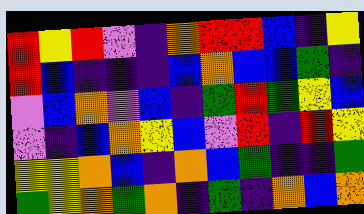[["red", "yellow", "red", "violet", "indigo", "orange", "red", "red", "blue", "indigo", "yellow"], ["red", "blue", "indigo", "indigo", "indigo", "blue", "orange", "blue", "blue", "green", "indigo"], ["violet", "blue", "orange", "violet", "blue", "indigo", "green", "red", "green", "yellow", "blue"], ["violet", "indigo", "blue", "orange", "yellow", "blue", "violet", "red", "indigo", "red", "yellow"], ["yellow", "yellow", "orange", "blue", "indigo", "orange", "blue", "green", "indigo", "indigo", "green"], ["green", "yellow", "orange", "green", "orange", "indigo", "green", "indigo", "orange", "blue", "orange"]]